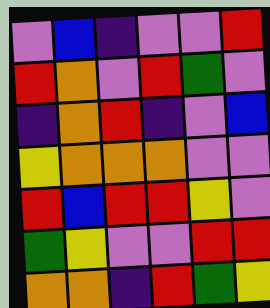[["violet", "blue", "indigo", "violet", "violet", "red"], ["red", "orange", "violet", "red", "green", "violet"], ["indigo", "orange", "red", "indigo", "violet", "blue"], ["yellow", "orange", "orange", "orange", "violet", "violet"], ["red", "blue", "red", "red", "yellow", "violet"], ["green", "yellow", "violet", "violet", "red", "red"], ["orange", "orange", "indigo", "red", "green", "yellow"]]